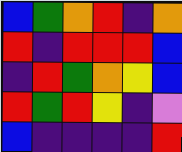[["blue", "green", "orange", "red", "indigo", "orange"], ["red", "indigo", "red", "red", "red", "blue"], ["indigo", "red", "green", "orange", "yellow", "blue"], ["red", "green", "red", "yellow", "indigo", "violet"], ["blue", "indigo", "indigo", "indigo", "indigo", "red"]]